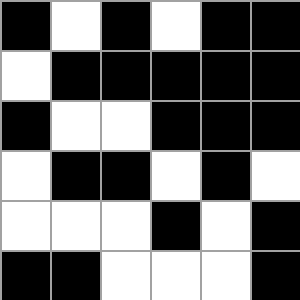[["black", "white", "black", "white", "black", "black"], ["white", "black", "black", "black", "black", "black"], ["black", "white", "white", "black", "black", "black"], ["white", "black", "black", "white", "black", "white"], ["white", "white", "white", "black", "white", "black"], ["black", "black", "white", "white", "white", "black"]]